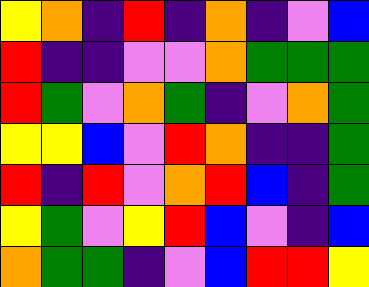[["yellow", "orange", "indigo", "red", "indigo", "orange", "indigo", "violet", "blue"], ["red", "indigo", "indigo", "violet", "violet", "orange", "green", "green", "green"], ["red", "green", "violet", "orange", "green", "indigo", "violet", "orange", "green"], ["yellow", "yellow", "blue", "violet", "red", "orange", "indigo", "indigo", "green"], ["red", "indigo", "red", "violet", "orange", "red", "blue", "indigo", "green"], ["yellow", "green", "violet", "yellow", "red", "blue", "violet", "indigo", "blue"], ["orange", "green", "green", "indigo", "violet", "blue", "red", "red", "yellow"]]